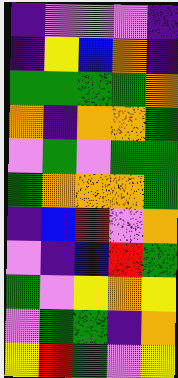[["indigo", "violet", "violet", "violet", "indigo"], ["indigo", "yellow", "blue", "orange", "indigo"], ["green", "green", "green", "green", "orange"], ["orange", "indigo", "orange", "orange", "green"], ["violet", "green", "violet", "green", "green"], ["green", "orange", "orange", "orange", "green"], ["indigo", "blue", "red", "violet", "orange"], ["violet", "indigo", "blue", "red", "green"], ["green", "violet", "yellow", "orange", "yellow"], ["violet", "green", "green", "indigo", "orange"], ["yellow", "red", "green", "violet", "yellow"]]